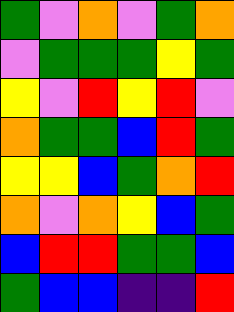[["green", "violet", "orange", "violet", "green", "orange"], ["violet", "green", "green", "green", "yellow", "green"], ["yellow", "violet", "red", "yellow", "red", "violet"], ["orange", "green", "green", "blue", "red", "green"], ["yellow", "yellow", "blue", "green", "orange", "red"], ["orange", "violet", "orange", "yellow", "blue", "green"], ["blue", "red", "red", "green", "green", "blue"], ["green", "blue", "blue", "indigo", "indigo", "red"]]